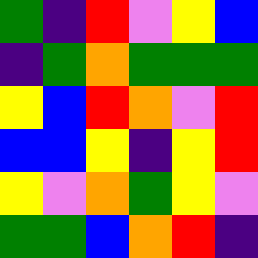[["green", "indigo", "red", "violet", "yellow", "blue"], ["indigo", "green", "orange", "green", "green", "green"], ["yellow", "blue", "red", "orange", "violet", "red"], ["blue", "blue", "yellow", "indigo", "yellow", "red"], ["yellow", "violet", "orange", "green", "yellow", "violet"], ["green", "green", "blue", "orange", "red", "indigo"]]